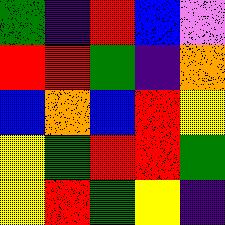[["green", "indigo", "red", "blue", "violet"], ["red", "red", "green", "indigo", "orange"], ["blue", "orange", "blue", "red", "yellow"], ["yellow", "green", "red", "red", "green"], ["yellow", "red", "green", "yellow", "indigo"]]